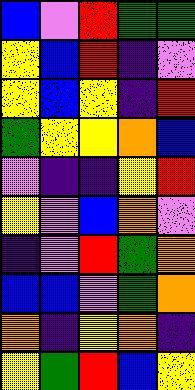[["blue", "violet", "red", "green", "green"], ["yellow", "blue", "red", "indigo", "violet"], ["yellow", "blue", "yellow", "indigo", "red"], ["green", "yellow", "yellow", "orange", "blue"], ["violet", "indigo", "indigo", "yellow", "red"], ["yellow", "violet", "blue", "orange", "violet"], ["indigo", "violet", "red", "green", "orange"], ["blue", "blue", "violet", "green", "orange"], ["orange", "indigo", "yellow", "orange", "indigo"], ["yellow", "green", "red", "blue", "yellow"]]